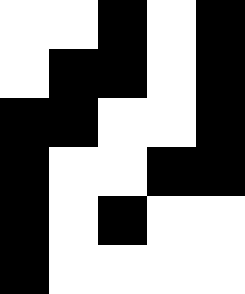[["white", "white", "black", "white", "black"], ["white", "black", "black", "white", "black"], ["black", "black", "white", "white", "black"], ["black", "white", "white", "black", "black"], ["black", "white", "black", "white", "white"], ["black", "white", "white", "white", "white"]]